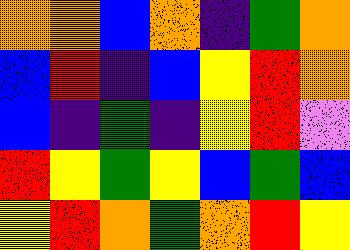[["orange", "orange", "blue", "orange", "indigo", "green", "orange"], ["blue", "red", "indigo", "blue", "yellow", "red", "orange"], ["blue", "indigo", "green", "indigo", "yellow", "red", "violet"], ["red", "yellow", "green", "yellow", "blue", "green", "blue"], ["yellow", "red", "orange", "green", "orange", "red", "yellow"]]